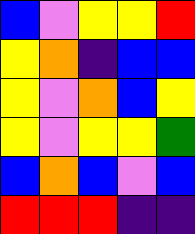[["blue", "violet", "yellow", "yellow", "red"], ["yellow", "orange", "indigo", "blue", "blue"], ["yellow", "violet", "orange", "blue", "yellow"], ["yellow", "violet", "yellow", "yellow", "green"], ["blue", "orange", "blue", "violet", "blue"], ["red", "red", "red", "indigo", "indigo"]]